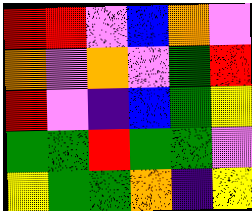[["red", "red", "violet", "blue", "orange", "violet"], ["orange", "violet", "orange", "violet", "green", "red"], ["red", "violet", "indigo", "blue", "green", "yellow"], ["green", "green", "red", "green", "green", "violet"], ["yellow", "green", "green", "orange", "indigo", "yellow"]]